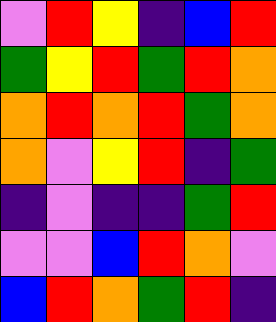[["violet", "red", "yellow", "indigo", "blue", "red"], ["green", "yellow", "red", "green", "red", "orange"], ["orange", "red", "orange", "red", "green", "orange"], ["orange", "violet", "yellow", "red", "indigo", "green"], ["indigo", "violet", "indigo", "indigo", "green", "red"], ["violet", "violet", "blue", "red", "orange", "violet"], ["blue", "red", "orange", "green", "red", "indigo"]]